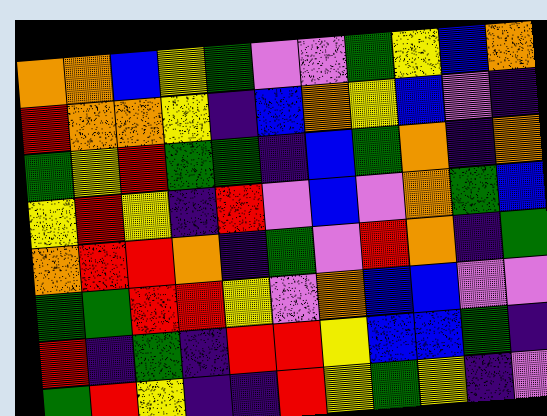[["orange", "orange", "blue", "yellow", "green", "violet", "violet", "green", "yellow", "blue", "orange"], ["red", "orange", "orange", "yellow", "indigo", "blue", "orange", "yellow", "blue", "violet", "indigo"], ["green", "yellow", "red", "green", "green", "indigo", "blue", "green", "orange", "indigo", "orange"], ["yellow", "red", "yellow", "indigo", "red", "violet", "blue", "violet", "orange", "green", "blue"], ["orange", "red", "red", "orange", "indigo", "green", "violet", "red", "orange", "indigo", "green"], ["green", "green", "red", "red", "yellow", "violet", "orange", "blue", "blue", "violet", "violet"], ["red", "indigo", "green", "indigo", "red", "red", "yellow", "blue", "blue", "green", "indigo"], ["green", "red", "yellow", "indigo", "indigo", "red", "yellow", "green", "yellow", "indigo", "violet"]]